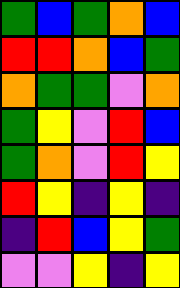[["green", "blue", "green", "orange", "blue"], ["red", "red", "orange", "blue", "green"], ["orange", "green", "green", "violet", "orange"], ["green", "yellow", "violet", "red", "blue"], ["green", "orange", "violet", "red", "yellow"], ["red", "yellow", "indigo", "yellow", "indigo"], ["indigo", "red", "blue", "yellow", "green"], ["violet", "violet", "yellow", "indigo", "yellow"]]